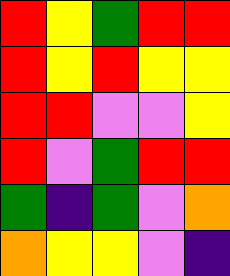[["red", "yellow", "green", "red", "red"], ["red", "yellow", "red", "yellow", "yellow"], ["red", "red", "violet", "violet", "yellow"], ["red", "violet", "green", "red", "red"], ["green", "indigo", "green", "violet", "orange"], ["orange", "yellow", "yellow", "violet", "indigo"]]